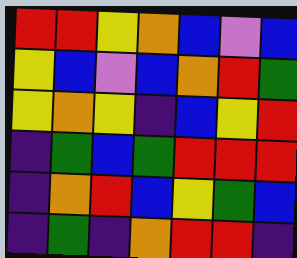[["red", "red", "yellow", "orange", "blue", "violet", "blue"], ["yellow", "blue", "violet", "blue", "orange", "red", "green"], ["yellow", "orange", "yellow", "indigo", "blue", "yellow", "red"], ["indigo", "green", "blue", "green", "red", "red", "red"], ["indigo", "orange", "red", "blue", "yellow", "green", "blue"], ["indigo", "green", "indigo", "orange", "red", "red", "indigo"]]